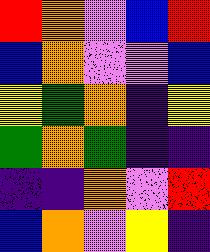[["red", "orange", "violet", "blue", "red"], ["blue", "orange", "violet", "violet", "blue"], ["yellow", "green", "orange", "indigo", "yellow"], ["green", "orange", "green", "indigo", "indigo"], ["indigo", "indigo", "orange", "violet", "red"], ["blue", "orange", "violet", "yellow", "indigo"]]